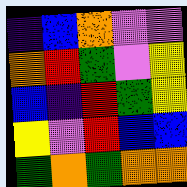[["indigo", "blue", "orange", "violet", "violet"], ["orange", "red", "green", "violet", "yellow"], ["blue", "indigo", "red", "green", "yellow"], ["yellow", "violet", "red", "blue", "blue"], ["green", "orange", "green", "orange", "orange"]]